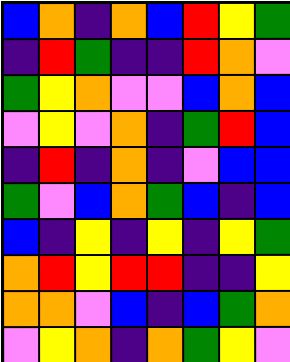[["blue", "orange", "indigo", "orange", "blue", "red", "yellow", "green"], ["indigo", "red", "green", "indigo", "indigo", "red", "orange", "violet"], ["green", "yellow", "orange", "violet", "violet", "blue", "orange", "blue"], ["violet", "yellow", "violet", "orange", "indigo", "green", "red", "blue"], ["indigo", "red", "indigo", "orange", "indigo", "violet", "blue", "blue"], ["green", "violet", "blue", "orange", "green", "blue", "indigo", "blue"], ["blue", "indigo", "yellow", "indigo", "yellow", "indigo", "yellow", "green"], ["orange", "red", "yellow", "red", "red", "indigo", "indigo", "yellow"], ["orange", "orange", "violet", "blue", "indigo", "blue", "green", "orange"], ["violet", "yellow", "orange", "indigo", "orange", "green", "yellow", "violet"]]